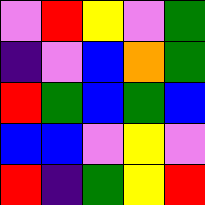[["violet", "red", "yellow", "violet", "green"], ["indigo", "violet", "blue", "orange", "green"], ["red", "green", "blue", "green", "blue"], ["blue", "blue", "violet", "yellow", "violet"], ["red", "indigo", "green", "yellow", "red"]]